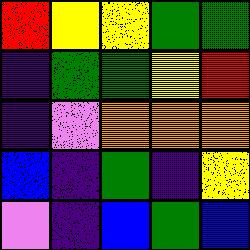[["red", "yellow", "yellow", "green", "green"], ["indigo", "green", "green", "yellow", "red"], ["indigo", "violet", "orange", "orange", "orange"], ["blue", "indigo", "green", "indigo", "yellow"], ["violet", "indigo", "blue", "green", "blue"]]